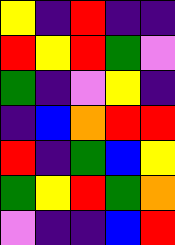[["yellow", "indigo", "red", "indigo", "indigo"], ["red", "yellow", "red", "green", "violet"], ["green", "indigo", "violet", "yellow", "indigo"], ["indigo", "blue", "orange", "red", "red"], ["red", "indigo", "green", "blue", "yellow"], ["green", "yellow", "red", "green", "orange"], ["violet", "indigo", "indigo", "blue", "red"]]